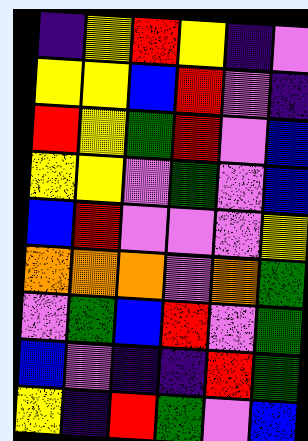[["indigo", "yellow", "red", "yellow", "indigo", "violet"], ["yellow", "yellow", "blue", "red", "violet", "indigo"], ["red", "yellow", "green", "red", "violet", "blue"], ["yellow", "yellow", "violet", "green", "violet", "blue"], ["blue", "red", "violet", "violet", "violet", "yellow"], ["orange", "orange", "orange", "violet", "orange", "green"], ["violet", "green", "blue", "red", "violet", "green"], ["blue", "violet", "indigo", "indigo", "red", "green"], ["yellow", "indigo", "red", "green", "violet", "blue"]]